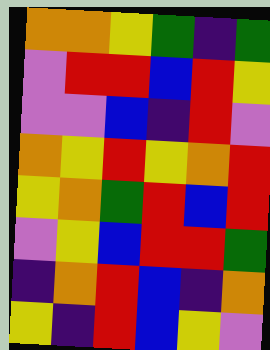[["orange", "orange", "yellow", "green", "indigo", "green"], ["violet", "red", "red", "blue", "red", "yellow"], ["violet", "violet", "blue", "indigo", "red", "violet"], ["orange", "yellow", "red", "yellow", "orange", "red"], ["yellow", "orange", "green", "red", "blue", "red"], ["violet", "yellow", "blue", "red", "red", "green"], ["indigo", "orange", "red", "blue", "indigo", "orange"], ["yellow", "indigo", "red", "blue", "yellow", "violet"]]